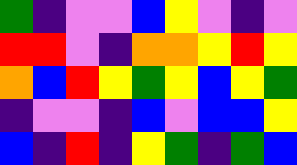[["green", "indigo", "violet", "violet", "blue", "yellow", "violet", "indigo", "violet"], ["red", "red", "violet", "indigo", "orange", "orange", "yellow", "red", "yellow"], ["orange", "blue", "red", "yellow", "green", "yellow", "blue", "yellow", "green"], ["indigo", "violet", "violet", "indigo", "blue", "violet", "blue", "blue", "yellow"], ["blue", "indigo", "red", "indigo", "yellow", "green", "indigo", "green", "blue"]]